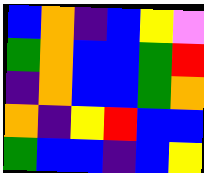[["blue", "orange", "indigo", "blue", "yellow", "violet"], ["green", "orange", "blue", "blue", "green", "red"], ["indigo", "orange", "blue", "blue", "green", "orange"], ["orange", "indigo", "yellow", "red", "blue", "blue"], ["green", "blue", "blue", "indigo", "blue", "yellow"]]